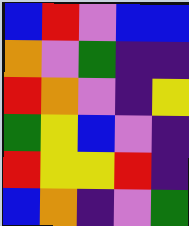[["blue", "red", "violet", "blue", "blue"], ["orange", "violet", "green", "indigo", "indigo"], ["red", "orange", "violet", "indigo", "yellow"], ["green", "yellow", "blue", "violet", "indigo"], ["red", "yellow", "yellow", "red", "indigo"], ["blue", "orange", "indigo", "violet", "green"]]